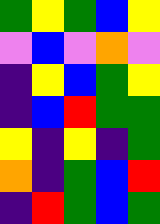[["green", "yellow", "green", "blue", "yellow"], ["violet", "blue", "violet", "orange", "violet"], ["indigo", "yellow", "blue", "green", "yellow"], ["indigo", "blue", "red", "green", "green"], ["yellow", "indigo", "yellow", "indigo", "green"], ["orange", "indigo", "green", "blue", "red"], ["indigo", "red", "green", "blue", "green"]]